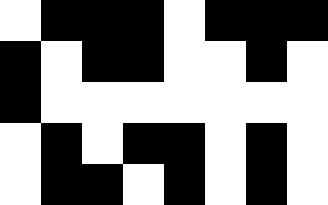[["white", "black", "black", "black", "white", "black", "black", "black"], ["black", "white", "black", "black", "white", "white", "black", "white"], ["black", "white", "white", "white", "white", "white", "white", "white"], ["white", "black", "white", "black", "black", "white", "black", "white"], ["white", "black", "black", "white", "black", "white", "black", "white"]]